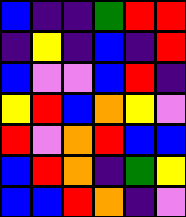[["blue", "indigo", "indigo", "green", "red", "red"], ["indigo", "yellow", "indigo", "blue", "indigo", "red"], ["blue", "violet", "violet", "blue", "red", "indigo"], ["yellow", "red", "blue", "orange", "yellow", "violet"], ["red", "violet", "orange", "red", "blue", "blue"], ["blue", "red", "orange", "indigo", "green", "yellow"], ["blue", "blue", "red", "orange", "indigo", "violet"]]